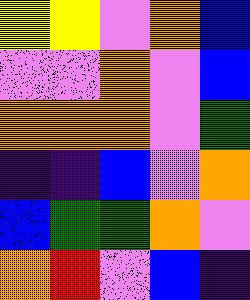[["yellow", "yellow", "violet", "orange", "blue"], ["violet", "violet", "orange", "violet", "blue"], ["orange", "orange", "orange", "violet", "green"], ["indigo", "indigo", "blue", "violet", "orange"], ["blue", "green", "green", "orange", "violet"], ["orange", "red", "violet", "blue", "indigo"]]